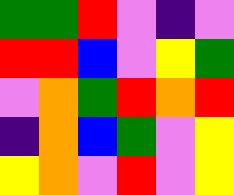[["green", "green", "red", "violet", "indigo", "violet"], ["red", "red", "blue", "violet", "yellow", "green"], ["violet", "orange", "green", "red", "orange", "red"], ["indigo", "orange", "blue", "green", "violet", "yellow"], ["yellow", "orange", "violet", "red", "violet", "yellow"]]